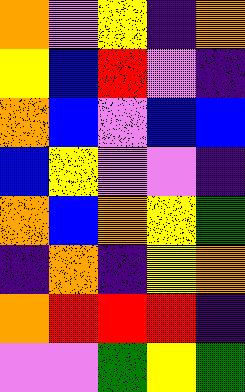[["orange", "violet", "yellow", "indigo", "orange"], ["yellow", "blue", "red", "violet", "indigo"], ["orange", "blue", "violet", "blue", "blue"], ["blue", "yellow", "violet", "violet", "indigo"], ["orange", "blue", "orange", "yellow", "green"], ["indigo", "orange", "indigo", "yellow", "orange"], ["orange", "red", "red", "red", "indigo"], ["violet", "violet", "green", "yellow", "green"]]